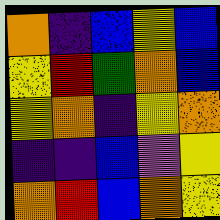[["orange", "indigo", "blue", "yellow", "blue"], ["yellow", "red", "green", "orange", "blue"], ["yellow", "orange", "indigo", "yellow", "orange"], ["indigo", "indigo", "blue", "violet", "yellow"], ["orange", "red", "blue", "orange", "yellow"]]